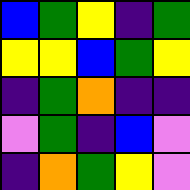[["blue", "green", "yellow", "indigo", "green"], ["yellow", "yellow", "blue", "green", "yellow"], ["indigo", "green", "orange", "indigo", "indigo"], ["violet", "green", "indigo", "blue", "violet"], ["indigo", "orange", "green", "yellow", "violet"]]